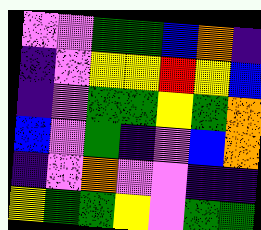[["violet", "violet", "green", "green", "blue", "orange", "indigo"], ["indigo", "violet", "yellow", "yellow", "red", "yellow", "blue"], ["indigo", "violet", "green", "green", "yellow", "green", "orange"], ["blue", "violet", "green", "indigo", "violet", "blue", "orange"], ["indigo", "violet", "orange", "violet", "violet", "indigo", "indigo"], ["yellow", "green", "green", "yellow", "violet", "green", "green"]]